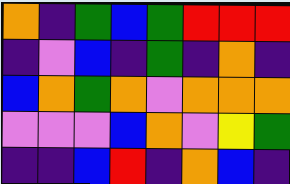[["orange", "indigo", "green", "blue", "green", "red", "red", "red"], ["indigo", "violet", "blue", "indigo", "green", "indigo", "orange", "indigo"], ["blue", "orange", "green", "orange", "violet", "orange", "orange", "orange"], ["violet", "violet", "violet", "blue", "orange", "violet", "yellow", "green"], ["indigo", "indigo", "blue", "red", "indigo", "orange", "blue", "indigo"]]